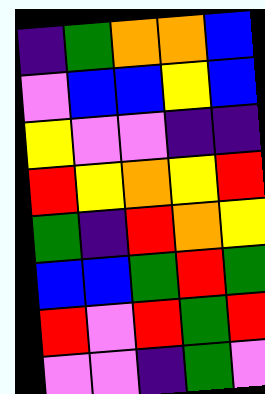[["indigo", "green", "orange", "orange", "blue"], ["violet", "blue", "blue", "yellow", "blue"], ["yellow", "violet", "violet", "indigo", "indigo"], ["red", "yellow", "orange", "yellow", "red"], ["green", "indigo", "red", "orange", "yellow"], ["blue", "blue", "green", "red", "green"], ["red", "violet", "red", "green", "red"], ["violet", "violet", "indigo", "green", "violet"]]